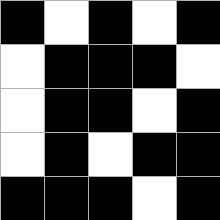[["black", "white", "black", "white", "black"], ["white", "black", "black", "black", "white"], ["white", "black", "black", "white", "black"], ["white", "black", "white", "black", "black"], ["black", "black", "black", "white", "black"]]